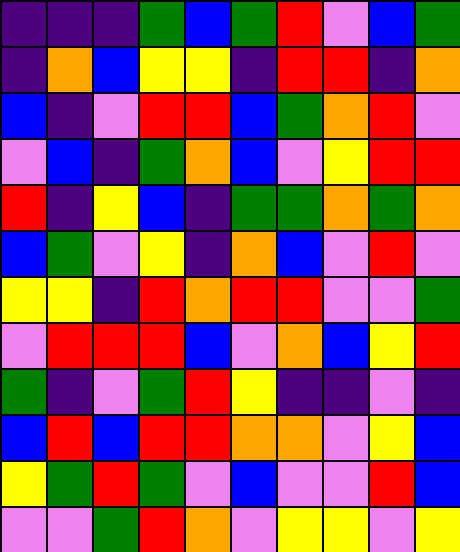[["indigo", "indigo", "indigo", "green", "blue", "green", "red", "violet", "blue", "green"], ["indigo", "orange", "blue", "yellow", "yellow", "indigo", "red", "red", "indigo", "orange"], ["blue", "indigo", "violet", "red", "red", "blue", "green", "orange", "red", "violet"], ["violet", "blue", "indigo", "green", "orange", "blue", "violet", "yellow", "red", "red"], ["red", "indigo", "yellow", "blue", "indigo", "green", "green", "orange", "green", "orange"], ["blue", "green", "violet", "yellow", "indigo", "orange", "blue", "violet", "red", "violet"], ["yellow", "yellow", "indigo", "red", "orange", "red", "red", "violet", "violet", "green"], ["violet", "red", "red", "red", "blue", "violet", "orange", "blue", "yellow", "red"], ["green", "indigo", "violet", "green", "red", "yellow", "indigo", "indigo", "violet", "indigo"], ["blue", "red", "blue", "red", "red", "orange", "orange", "violet", "yellow", "blue"], ["yellow", "green", "red", "green", "violet", "blue", "violet", "violet", "red", "blue"], ["violet", "violet", "green", "red", "orange", "violet", "yellow", "yellow", "violet", "yellow"]]